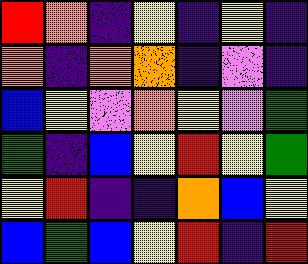[["red", "orange", "indigo", "yellow", "indigo", "yellow", "indigo"], ["orange", "indigo", "orange", "orange", "indigo", "violet", "indigo"], ["blue", "yellow", "violet", "orange", "yellow", "violet", "green"], ["green", "indigo", "blue", "yellow", "red", "yellow", "green"], ["yellow", "red", "indigo", "indigo", "orange", "blue", "yellow"], ["blue", "green", "blue", "yellow", "red", "indigo", "red"]]